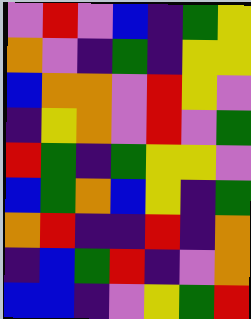[["violet", "red", "violet", "blue", "indigo", "green", "yellow"], ["orange", "violet", "indigo", "green", "indigo", "yellow", "yellow"], ["blue", "orange", "orange", "violet", "red", "yellow", "violet"], ["indigo", "yellow", "orange", "violet", "red", "violet", "green"], ["red", "green", "indigo", "green", "yellow", "yellow", "violet"], ["blue", "green", "orange", "blue", "yellow", "indigo", "green"], ["orange", "red", "indigo", "indigo", "red", "indigo", "orange"], ["indigo", "blue", "green", "red", "indigo", "violet", "orange"], ["blue", "blue", "indigo", "violet", "yellow", "green", "red"]]